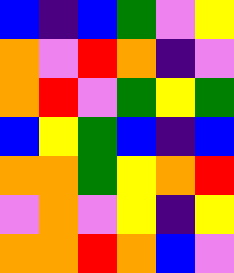[["blue", "indigo", "blue", "green", "violet", "yellow"], ["orange", "violet", "red", "orange", "indigo", "violet"], ["orange", "red", "violet", "green", "yellow", "green"], ["blue", "yellow", "green", "blue", "indigo", "blue"], ["orange", "orange", "green", "yellow", "orange", "red"], ["violet", "orange", "violet", "yellow", "indigo", "yellow"], ["orange", "orange", "red", "orange", "blue", "violet"]]